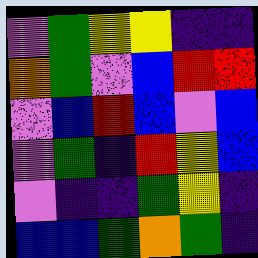[["violet", "green", "yellow", "yellow", "indigo", "indigo"], ["orange", "green", "violet", "blue", "red", "red"], ["violet", "blue", "red", "blue", "violet", "blue"], ["violet", "green", "indigo", "red", "yellow", "blue"], ["violet", "indigo", "indigo", "green", "yellow", "indigo"], ["blue", "blue", "green", "orange", "green", "indigo"]]